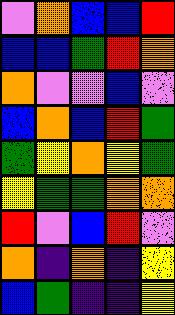[["violet", "orange", "blue", "blue", "red"], ["blue", "blue", "green", "red", "orange"], ["orange", "violet", "violet", "blue", "violet"], ["blue", "orange", "blue", "red", "green"], ["green", "yellow", "orange", "yellow", "green"], ["yellow", "green", "green", "orange", "orange"], ["red", "violet", "blue", "red", "violet"], ["orange", "indigo", "orange", "indigo", "yellow"], ["blue", "green", "indigo", "indigo", "yellow"]]